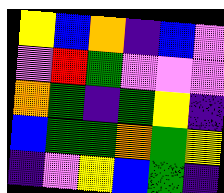[["yellow", "blue", "orange", "indigo", "blue", "violet"], ["violet", "red", "green", "violet", "violet", "violet"], ["orange", "green", "indigo", "green", "yellow", "indigo"], ["blue", "green", "green", "orange", "green", "yellow"], ["indigo", "violet", "yellow", "blue", "green", "indigo"]]